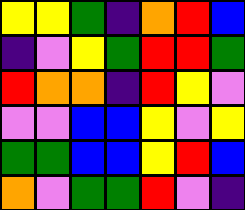[["yellow", "yellow", "green", "indigo", "orange", "red", "blue"], ["indigo", "violet", "yellow", "green", "red", "red", "green"], ["red", "orange", "orange", "indigo", "red", "yellow", "violet"], ["violet", "violet", "blue", "blue", "yellow", "violet", "yellow"], ["green", "green", "blue", "blue", "yellow", "red", "blue"], ["orange", "violet", "green", "green", "red", "violet", "indigo"]]